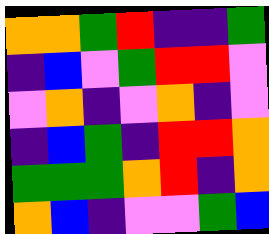[["orange", "orange", "green", "red", "indigo", "indigo", "green"], ["indigo", "blue", "violet", "green", "red", "red", "violet"], ["violet", "orange", "indigo", "violet", "orange", "indigo", "violet"], ["indigo", "blue", "green", "indigo", "red", "red", "orange"], ["green", "green", "green", "orange", "red", "indigo", "orange"], ["orange", "blue", "indigo", "violet", "violet", "green", "blue"]]